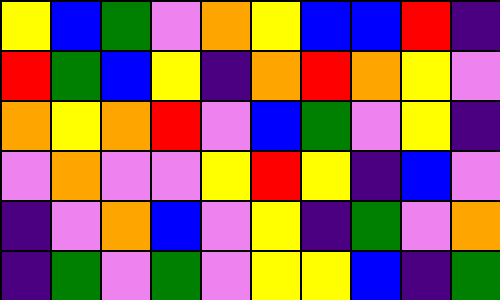[["yellow", "blue", "green", "violet", "orange", "yellow", "blue", "blue", "red", "indigo"], ["red", "green", "blue", "yellow", "indigo", "orange", "red", "orange", "yellow", "violet"], ["orange", "yellow", "orange", "red", "violet", "blue", "green", "violet", "yellow", "indigo"], ["violet", "orange", "violet", "violet", "yellow", "red", "yellow", "indigo", "blue", "violet"], ["indigo", "violet", "orange", "blue", "violet", "yellow", "indigo", "green", "violet", "orange"], ["indigo", "green", "violet", "green", "violet", "yellow", "yellow", "blue", "indigo", "green"]]